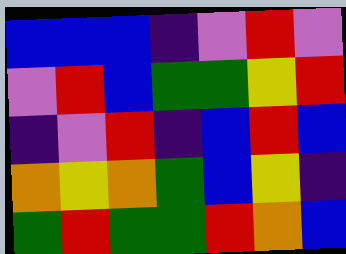[["blue", "blue", "blue", "indigo", "violet", "red", "violet"], ["violet", "red", "blue", "green", "green", "yellow", "red"], ["indigo", "violet", "red", "indigo", "blue", "red", "blue"], ["orange", "yellow", "orange", "green", "blue", "yellow", "indigo"], ["green", "red", "green", "green", "red", "orange", "blue"]]